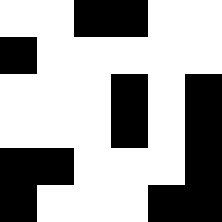[["white", "white", "black", "black", "white", "white"], ["black", "white", "white", "white", "white", "white"], ["white", "white", "white", "black", "white", "black"], ["white", "white", "white", "black", "white", "black"], ["black", "black", "white", "white", "white", "black"], ["black", "white", "white", "white", "black", "black"]]